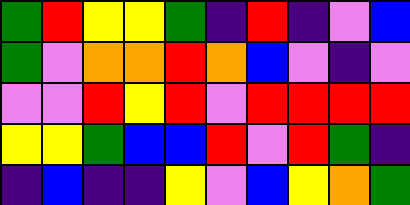[["green", "red", "yellow", "yellow", "green", "indigo", "red", "indigo", "violet", "blue"], ["green", "violet", "orange", "orange", "red", "orange", "blue", "violet", "indigo", "violet"], ["violet", "violet", "red", "yellow", "red", "violet", "red", "red", "red", "red"], ["yellow", "yellow", "green", "blue", "blue", "red", "violet", "red", "green", "indigo"], ["indigo", "blue", "indigo", "indigo", "yellow", "violet", "blue", "yellow", "orange", "green"]]